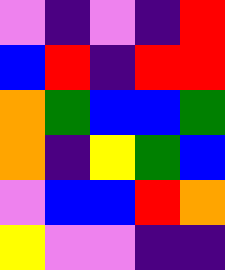[["violet", "indigo", "violet", "indigo", "red"], ["blue", "red", "indigo", "red", "red"], ["orange", "green", "blue", "blue", "green"], ["orange", "indigo", "yellow", "green", "blue"], ["violet", "blue", "blue", "red", "orange"], ["yellow", "violet", "violet", "indigo", "indigo"]]